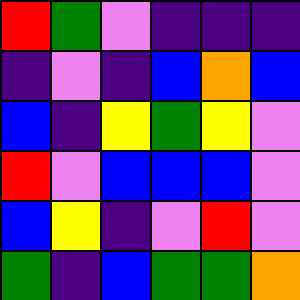[["red", "green", "violet", "indigo", "indigo", "indigo"], ["indigo", "violet", "indigo", "blue", "orange", "blue"], ["blue", "indigo", "yellow", "green", "yellow", "violet"], ["red", "violet", "blue", "blue", "blue", "violet"], ["blue", "yellow", "indigo", "violet", "red", "violet"], ["green", "indigo", "blue", "green", "green", "orange"]]